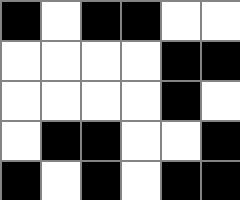[["black", "white", "black", "black", "white", "white"], ["white", "white", "white", "white", "black", "black"], ["white", "white", "white", "white", "black", "white"], ["white", "black", "black", "white", "white", "black"], ["black", "white", "black", "white", "black", "black"]]